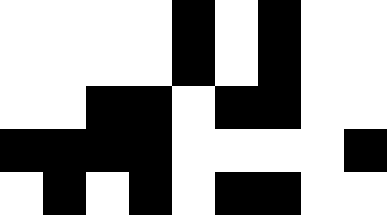[["white", "white", "white", "white", "black", "white", "black", "white", "white"], ["white", "white", "white", "white", "black", "white", "black", "white", "white"], ["white", "white", "black", "black", "white", "black", "black", "white", "white"], ["black", "black", "black", "black", "white", "white", "white", "white", "black"], ["white", "black", "white", "black", "white", "black", "black", "white", "white"]]